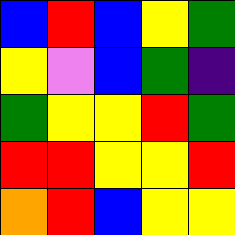[["blue", "red", "blue", "yellow", "green"], ["yellow", "violet", "blue", "green", "indigo"], ["green", "yellow", "yellow", "red", "green"], ["red", "red", "yellow", "yellow", "red"], ["orange", "red", "blue", "yellow", "yellow"]]